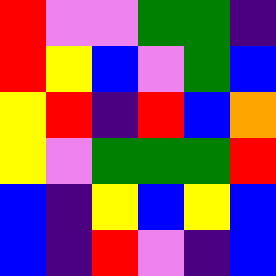[["red", "violet", "violet", "green", "green", "indigo"], ["red", "yellow", "blue", "violet", "green", "blue"], ["yellow", "red", "indigo", "red", "blue", "orange"], ["yellow", "violet", "green", "green", "green", "red"], ["blue", "indigo", "yellow", "blue", "yellow", "blue"], ["blue", "indigo", "red", "violet", "indigo", "blue"]]